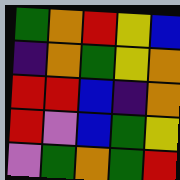[["green", "orange", "red", "yellow", "blue"], ["indigo", "orange", "green", "yellow", "orange"], ["red", "red", "blue", "indigo", "orange"], ["red", "violet", "blue", "green", "yellow"], ["violet", "green", "orange", "green", "red"]]